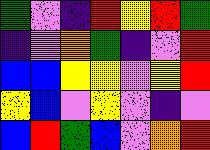[["green", "violet", "indigo", "red", "yellow", "red", "green"], ["indigo", "violet", "orange", "green", "indigo", "violet", "red"], ["blue", "blue", "yellow", "yellow", "violet", "yellow", "red"], ["yellow", "blue", "violet", "yellow", "violet", "indigo", "violet"], ["blue", "red", "green", "blue", "violet", "orange", "red"]]